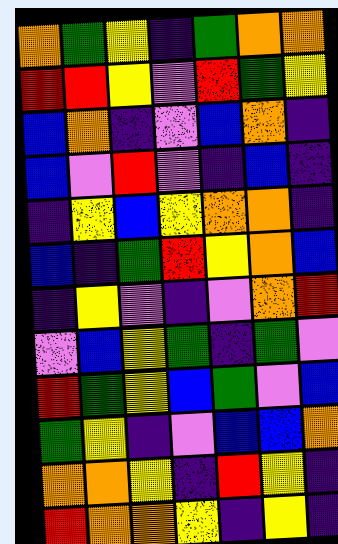[["orange", "green", "yellow", "indigo", "green", "orange", "orange"], ["red", "red", "yellow", "violet", "red", "green", "yellow"], ["blue", "orange", "indigo", "violet", "blue", "orange", "indigo"], ["blue", "violet", "red", "violet", "indigo", "blue", "indigo"], ["indigo", "yellow", "blue", "yellow", "orange", "orange", "indigo"], ["blue", "indigo", "green", "red", "yellow", "orange", "blue"], ["indigo", "yellow", "violet", "indigo", "violet", "orange", "red"], ["violet", "blue", "yellow", "green", "indigo", "green", "violet"], ["red", "green", "yellow", "blue", "green", "violet", "blue"], ["green", "yellow", "indigo", "violet", "blue", "blue", "orange"], ["orange", "orange", "yellow", "indigo", "red", "yellow", "indigo"], ["red", "orange", "orange", "yellow", "indigo", "yellow", "indigo"]]